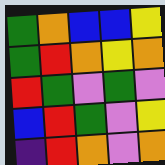[["green", "orange", "blue", "blue", "yellow"], ["green", "red", "orange", "yellow", "orange"], ["red", "green", "violet", "green", "violet"], ["blue", "red", "green", "violet", "yellow"], ["indigo", "red", "orange", "violet", "orange"]]